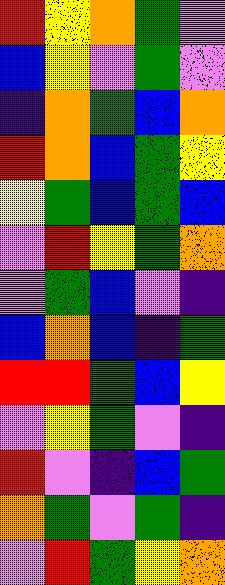[["red", "yellow", "orange", "green", "violet"], ["blue", "yellow", "violet", "green", "violet"], ["indigo", "orange", "green", "blue", "orange"], ["red", "orange", "blue", "green", "yellow"], ["yellow", "green", "blue", "green", "blue"], ["violet", "red", "yellow", "green", "orange"], ["violet", "green", "blue", "violet", "indigo"], ["blue", "orange", "blue", "indigo", "green"], ["red", "red", "green", "blue", "yellow"], ["violet", "yellow", "green", "violet", "indigo"], ["red", "violet", "indigo", "blue", "green"], ["orange", "green", "violet", "green", "indigo"], ["violet", "red", "green", "yellow", "orange"]]